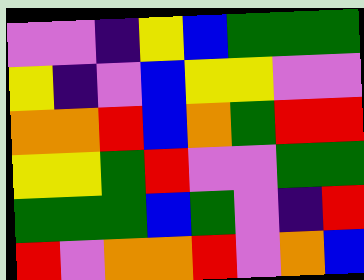[["violet", "violet", "indigo", "yellow", "blue", "green", "green", "green"], ["yellow", "indigo", "violet", "blue", "yellow", "yellow", "violet", "violet"], ["orange", "orange", "red", "blue", "orange", "green", "red", "red"], ["yellow", "yellow", "green", "red", "violet", "violet", "green", "green"], ["green", "green", "green", "blue", "green", "violet", "indigo", "red"], ["red", "violet", "orange", "orange", "red", "violet", "orange", "blue"]]